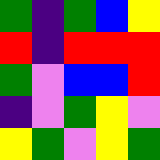[["green", "indigo", "green", "blue", "yellow"], ["red", "indigo", "red", "red", "red"], ["green", "violet", "blue", "blue", "red"], ["indigo", "violet", "green", "yellow", "violet"], ["yellow", "green", "violet", "yellow", "green"]]